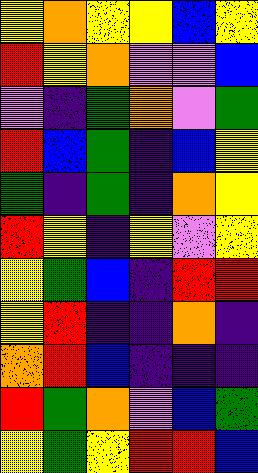[["yellow", "orange", "yellow", "yellow", "blue", "yellow"], ["red", "yellow", "orange", "violet", "violet", "blue"], ["violet", "indigo", "green", "orange", "violet", "green"], ["red", "blue", "green", "indigo", "blue", "yellow"], ["green", "indigo", "green", "indigo", "orange", "yellow"], ["red", "yellow", "indigo", "yellow", "violet", "yellow"], ["yellow", "green", "blue", "indigo", "red", "red"], ["yellow", "red", "indigo", "indigo", "orange", "indigo"], ["orange", "red", "blue", "indigo", "indigo", "indigo"], ["red", "green", "orange", "violet", "blue", "green"], ["yellow", "green", "yellow", "red", "red", "blue"]]